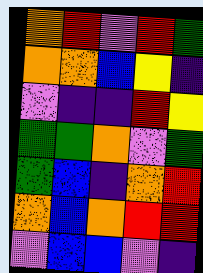[["orange", "red", "violet", "red", "green"], ["orange", "orange", "blue", "yellow", "indigo"], ["violet", "indigo", "indigo", "red", "yellow"], ["green", "green", "orange", "violet", "green"], ["green", "blue", "indigo", "orange", "red"], ["orange", "blue", "orange", "red", "red"], ["violet", "blue", "blue", "violet", "indigo"]]